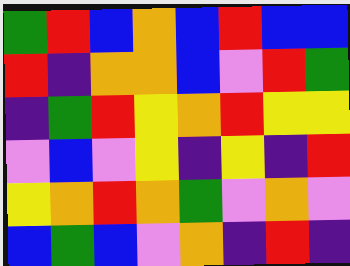[["green", "red", "blue", "orange", "blue", "red", "blue", "blue"], ["red", "indigo", "orange", "orange", "blue", "violet", "red", "green"], ["indigo", "green", "red", "yellow", "orange", "red", "yellow", "yellow"], ["violet", "blue", "violet", "yellow", "indigo", "yellow", "indigo", "red"], ["yellow", "orange", "red", "orange", "green", "violet", "orange", "violet"], ["blue", "green", "blue", "violet", "orange", "indigo", "red", "indigo"]]